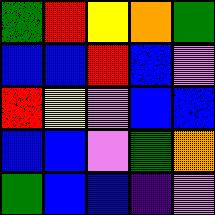[["green", "red", "yellow", "orange", "green"], ["blue", "blue", "red", "blue", "violet"], ["red", "yellow", "violet", "blue", "blue"], ["blue", "blue", "violet", "green", "orange"], ["green", "blue", "blue", "indigo", "violet"]]